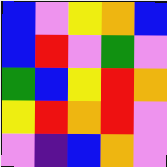[["blue", "violet", "yellow", "orange", "blue"], ["blue", "red", "violet", "green", "violet"], ["green", "blue", "yellow", "red", "orange"], ["yellow", "red", "orange", "red", "violet"], ["violet", "indigo", "blue", "orange", "violet"]]